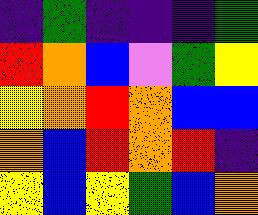[["indigo", "green", "indigo", "indigo", "indigo", "green"], ["red", "orange", "blue", "violet", "green", "yellow"], ["yellow", "orange", "red", "orange", "blue", "blue"], ["orange", "blue", "red", "orange", "red", "indigo"], ["yellow", "blue", "yellow", "green", "blue", "orange"]]